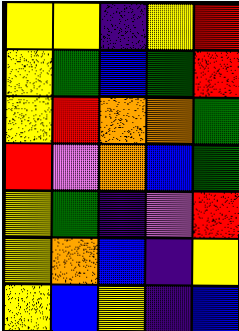[["yellow", "yellow", "indigo", "yellow", "red"], ["yellow", "green", "blue", "green", "red"], ["yellow", "red", "orange", "orange", "green"], ["red", "violet", "orange", "blue", "green"], ["yellow", "green", "indigo", "violet", "red"], ["yellow", "orange", "blue", "indigo", "yellow"], ["yellow", "blue", "yellow", "indigo", "blue"]]